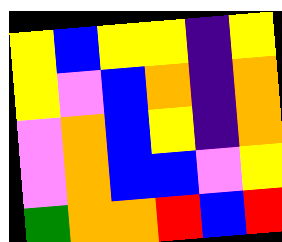[["yellow", "blue", "yellow", "yellow", "indigo", "yellow"], ["yellow", "violet", "blue", "orange", "indigo", "orange"], ["violet", "orange", "blue", "yellow", "indigo", "orange"], ["violet", "orange", "blue", "blue", "violet", "yellow"], ["green", "orange", "orange", "red", "blue", "red"]]